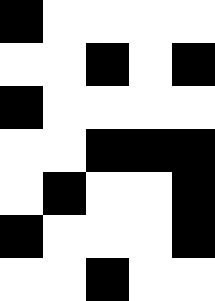[["black", "white", "white", "white", "white"], ["white", "white", "black", "white", "black"], ["black", "white", "white", "white", "white"], ["white", "white", "black", "black", "black"], ["white", "black", "white", "white", "black"], ["black", "white", "white", "white", "black"], ["white", "white", "black", "white", "white"]]